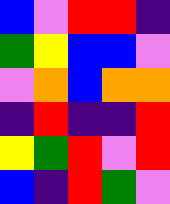[["blue", "violet", "red", "red", "indigo"], ["green", "yellow", "blue", "blue", "violet"], ["violet", "orange", "blue", "orange", "orange"], ["indigo", "red", "indigo", "indigo", "red"], ["yellow", "green", "red", "violet", "red"], ["blue", "indigo", "red", "green", "violet"]]